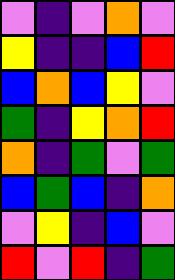[["violet", "indigo", "violet", "orange", "violet"], ["yellow", "indigo", "indigo", "blue", "red"], ["blue", "orange", "blue", "yellow", "violet"], ["green", "indigo", "yellow", "orange", "red"], ["orange", "indigo", "green", "violet", "green"], ["blue", "green", "blue", "indigo", "orange"], ["violet", "yellow", "indigo", "blue", "violet"], ["red", "violet", "red", "indigo", "green"]]